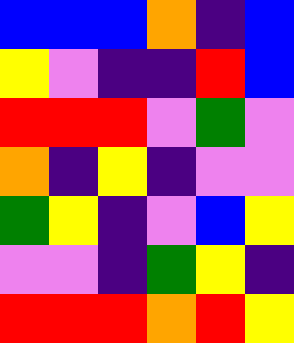[["blue", "blue", "blue", "orange", "indigo", "blue"], ["yellow", "violet", "indigo", "indigo", "red", "blue"], ["red", "red", "red", "violet", "green", "violet"], ["orange", "indigo", "yellow", "indigo", "violet", "violet"], ["green", "yellow", "indigo", "violet", "blue", "yellow"], ["violet", "violet", "indigo", "green", "yellow", "indigo"], ["red", "red", "red", "orange", "red", "yellow"]]